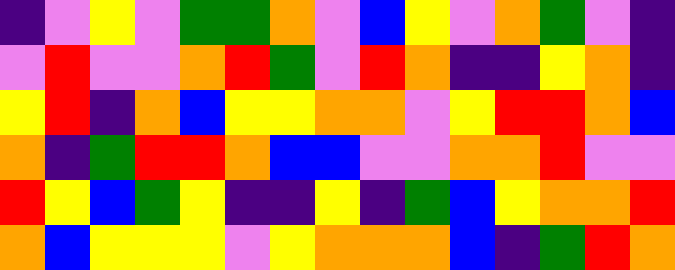[["indigo", "violet", "yellow", "violet", "green", "green", "orange", "violet", "blue", "yellow", "violet", "orange", "green", "violet", "indigo"], ["violet", "red", "violet", "violet", "orange", "red", "green", "violet", "red", "orange", "indigo", "indigo", "yellow", "orange", "indigo"], ["yellow", "red", "indigo", "orange", "blue", "yellow", "yellow", "orange", "orange", "violet", "yellow", "red", "red", "orange", "blue"], ["orange", "indigo", "green", "red", "red", "orange", "blue", "blue", "violet", "violet", "orange", "orange", "red", "violet", "violet"], ["red", "yellow", "blue", "green", "yellow", "indigo", "indigo", "yellow", "indigo", "green", "blue", "yellow", "orange", "orange", "red"], ["orange", "blue", "yellow", "yellow", "yellow", "violet", "yellow", "orange", "orange", "orange", "blue", "indigo", "green", "red", "orange"]]